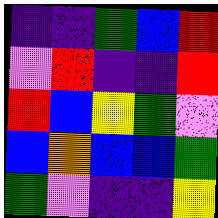[["indigo", "indigo", "green", "blue", "red"], ["violet", "red", "indigo", "indigo", "red"], ["red", "blue", "yellow", "green", "violet"], ["blue", "orange", "blue", "blue", "green"], ["green", "violet", "indigo", "indigo", "yellow"]]